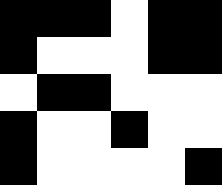[["black", "black", "black", "white", "black", "black"], ["black", "white", "white", "white", "black", "black"], ["white", "black", "black", "white", "white", "white"], ["black", "white", "white", "black", "white", "white"], ["black", "white", "white", "white", "white", "black"]]